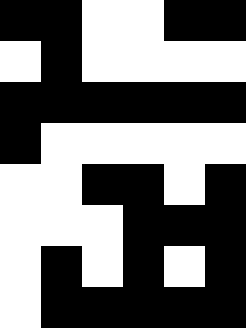[["black", "black", "white", "white", "black", "black"], ["white", "black", "white", "white", "white", "white"], ["black", "black", "black", "black", "black", "black"], ["black", "white", "white", "white", "white", "white"], ["white", "white", "black", "black", "white", "black"], ["white", "white", "white", "black", "black", "black"], ["white", "black", "white", "black", "white", "black"], ["white", "black", "black", "black", "black", "black"]]